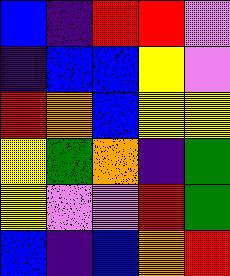[["blue", "indigo", "red", "red", "violet"], ["indigo", "blue", "blue", "yellow", "violet"], ["red", "orange", "blue", "yellow", "yellow"], ["yellow", "green", "orange", "indigo", "green"], ["yellow", "violet", "violet", "red", "green"], ["blue", "indigo", "blue", "orange", "red"]]